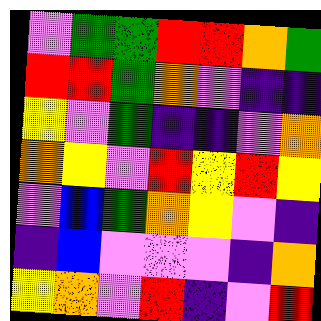[["violet", "green", "green", "red", "red", "orange", "green"], ["red", "red", "green", "orange", "violet", "indigo", "indigo"], ["yellow", "violet", "green", "indigo", "indigo", "violet", "orange"], ["orange", "yellow", "violet", "red", "yellow", "red", "yellow"], ["violet", "blue", "green", "orange", "yellow", "violet", "indigo"], ["indigo", "blue", "violet", "violet", "violet", "indigo", "orange"], ["yellow", "orange", "violet", "red", "indigo", "violet", "red"]]